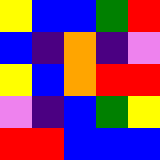[["yellow", "blue", "blue", "green", "red"], ["blue", "indigo", "orange", "indigo", "violet"], ["yellow", "blue", "orange", "red", "red"], ["violet", "indigo", "blue", "green", "yellow"], ["red", "red", "blue", "blue", "blue"]]